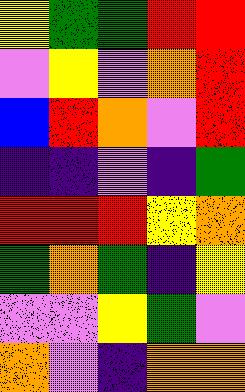[["yellow", "green", "green", "red", "red"], ["violet", "yellow", "violet", "orange", "red"], ["blue", "red", "orange", "violet", "red"], ["indigo", "indigo", "violet", "indigo", "green"], ["red", "red", "red", "yellow", "orange"], ["green", "orange", "green", "indigo", "yellow"], ["violet", "violet", "yellow", "green", "violet"], ["orange", "violet", "indigo", "orange", "orange"]]